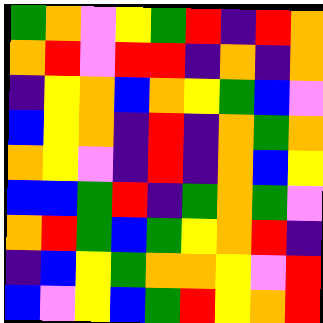[["green", "orange", "violet", "yellow", "green", "red", "indigo", "red", "orange"], ["orange", "red", "violet", "red", "red", "indigo", "orange", "indigo", "orange"], ["indigo", "yellow", "orange", "blue", "orange", "yellow", "green", "blue", "violet"], ["blue", "yellow", "orange", "indigo", "red", "indigo", "orange", "green", "orange"], ["orange", "yellow", "violet", "indigo", "red", "indigo", "orange", "blue", "yellow"], ["blue", "blue", "green", "red", "indigo", "green", "orange", "green", "violet"], ["orange", "red", "green", "blue", "green", "yellow", "orange", "red", "indigo"], ["indigo", "blue", "yellow", "green", "orange", "orange", "yellow", "violet", "red"], ["blue", "violet", "yellow", "blue", "green", "red", "yellow", "orange", "red"]]